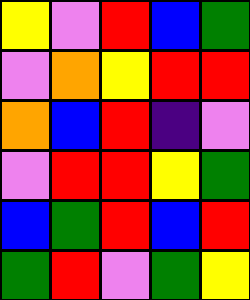[["yellow", "violet", "red", "blue", "green"], ["violet", "orange", "yellow", "red", "red"], ["orange", "blue", "red", "indigo", "violet"], ["violet", "red", "red", "yellow", "green"], ["blue", "green", "red", "blue", "red"], ["green", "red", "violet", "green", "yellow"]]